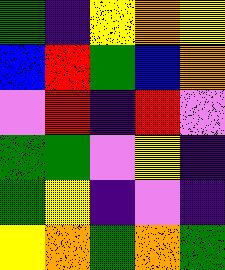[["green", "indigo", "yellow", "orange", "yellow"], ["blue", "red", "green", "blue", "orange"], ["violet", "red", "indigo", "red", "violet"], ["green", "green", "violet", "yellow", "indigo"], ["green", "yellow", "indigo", "violet", "indigo"], ["yellow", "orange", "green", "orange", "green"]]